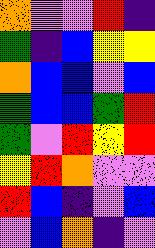[["orange", "violet", "violet", "red", "indigo"], ["green", "indigo", "blue", "yellow", "yellow"], ["orange", "blue", "blue", "violet", "blue"], ["green", "blue", "blue", "green", "red"], ["green", "violet", "red", "yellow", "red"], ["yellow", "red", "orange", "violet", "violet"], ["red", "blue", "indigo", "violet", "blue"], ["violet", "blue", "orange", "indigo", "violet"]]